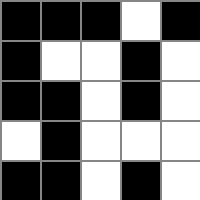[["black", "black", "black", "white", "black"], ["black", "white", "white", "black", "white"], ["black", "black", "white", "black", "white"], ["white", "black", "white", "white", "white"], ["black", "black", "white", "black", "white"]]